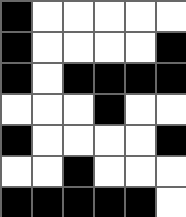[["black", "white", "white", "white", "white", "white"], ["black", "white", "white", "white", "white", "black"], ["black", "white", "black", "black", "black", "black"], ["white", "white", "white", "black", "white", "white"], ["black", "white", "white", "white", "white", "black"], ["white", "white", "black", "white", "white", "white"], ["black", "black", "black", "black", "black", "white"]]